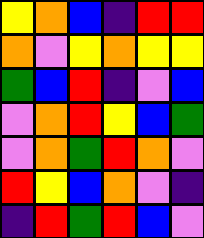[["yellow", "orange", "blue", "indigo", "red", "red"], ["orange", "violet", "yellow", "orange", "yellow", "yellow"], ["green", "blue", "red", "indigo", "violet", "blue"], ["violet", "orange", "red", "yellow", "blue", "green"], ["violet", "orange", "green", "red", "orange", "violet"], ["red", "yellow", "blue", "orange", "violet", "indigo"], ["indigo", "red", "green", "red", "blue", "violet"]]